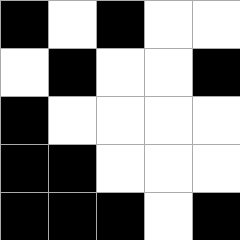[["black", "white", "black", "white", "white"], ["white", "black", "white", "white", "black"], ["black", "white", "white", "white", "white"], ["black", "black", "white", "white", "white"], ["black", "black", "black", "white", "black"]]